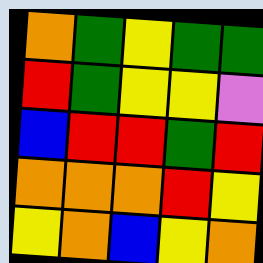[["orange", "green", "yellow", "green", "green"], ["red", "green", "yellow", "yellow", "violet"], ["blue", "red", "red", "green", "red"], ["orange", "orange", "orange", "red", "yellow"], ["yellow", "orange", "blue", "yellow", "orange"]]